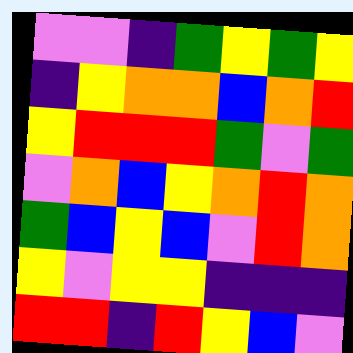[["violet", "violet", "indigo", "green", "yellow", "green", "yellow"], ["indigo", "yellow", "orange", "orange", "blue", "orange", "red"], ["yellow", "red", "red", "red", "green", "violet", "green"], ["violet", "orange", "blue", "yellow", "orange", "red", "orange"], ["green", "blue", "yellow", "blue", "violet", "red", "orange"], ["yellow", "violet", "yellow", "yellow", "indigo", "indigo", "indigo"], ["red", "red", "indigo", "red", "yellow", "blue", "violet"]]